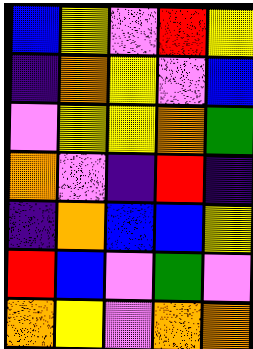[["blue", "yellow", "violet", "red", "yellow"], ["indigo", "orange", "yellow", "violet", "blue"], ["violet", "yellow", "yellow", "orange", "green"], ["orange", "violet", "indigo", "red", "indigo"], ["indigo", "orange", "blue", "blue", "yellow"], ["red", "blue", "violet", "green", "violet"], ["orange", "yellow", "violet", "orange", "orange"]]